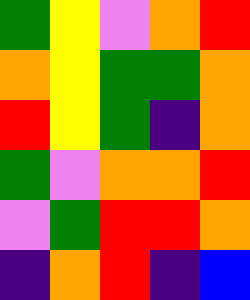[["green", "yellow", "violet", "orange", "red"], ["orange", "yellow", "green", "green", "orange"], ["red", "yellow", "green", "indigo", "orange"], ["green", "violet", "orange", "orange", "red"], ["violet", "green", "red", "red", "orange"], ["indigo", "orange", "red", "indigo", "blue"]]